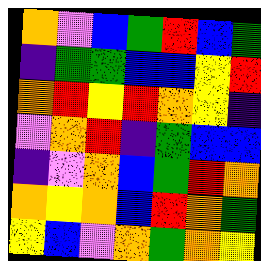[["orange", "violet", "blue", "green", "red", "blue", "green"], ["indigo", "green", "green", "blue", "blue", "yellow", "red"], ["orange", "red", "yellow", "red", "orange", "yellow", "indigo"], ["violet", "orange", "red", "indigo", "green", "blue", "blue"], ["indigo", "violet", "orange", "blue", "green", "red", "orange"], ["orange", "yellow", "orange", "blue", "red", "orange", "green"], ["yellow", "blue", "violet", "orange", "green", "orange", "yellow"]]